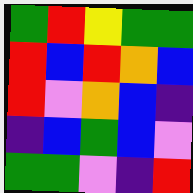[["green", "red", "yellow", "green", "green"], ["red", "blue", "red", "orange", "blue"], ["red", "violet", "orange", "blue", "indigo"], ["indigo", "blue", "green", "blue", "violet"], ["green", "green", "violet", "indigo", "red"]]